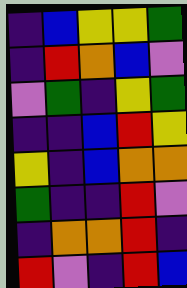[["indigo", "blue", "yellow", "yellow", "green"], ["indigo", "red", "orange", "blue", "violet"], ["violet", "green", "indigo", "yellow", "green"], ["indigo", "indigo", "blue", "red", "yellow"], ["yellow", "indigo", "blue", "orange", "orange"], ["green", "indigo", "indigo", "red", "violet"], ["indigo", "orange", "orange", "red", "indigo"], ["red", "violet", "indigo", "red", "blue"]]